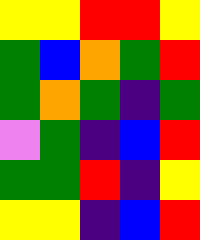[["yellow", "yellow", "red", "red", "yellow"], ["green", "blue", "orange", "green", "red"], ["green", "orange", "green", "indigo", "green"], ["violet", "green", "indigo", "blue", "red"], ["green", "green", "red", "indigo", "yellow"], ["yellow", "yellow", "indigo", "blue", "red"]]